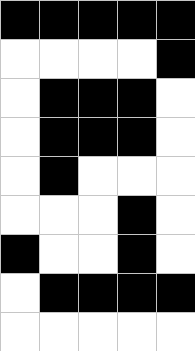[["black", "black", "black", "black", "black"], ["white", "white", "white", "white", "black"], ["white", "black", "black", "black", "white"], ["white", "black", "black", "black", "white"], ["white", "black", "white", "white", "white"], ["white", "white", "white", "black", "white"], ["black", "white", "white", "black", "white"], ["white", "black", "black", "black", "black"], ["white", "white", "white", "white", "white"]]